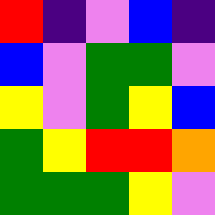[["red", "indigo", "violet", "blue", "indigo"], ["blue", "violet", "green", "green", "violet"], ["yellow", "violet", "green", "yellow", "blue"], ["green", "yellow", "red", "red", "orange"], ["green", "green", "green", "yellow", "violet"]]